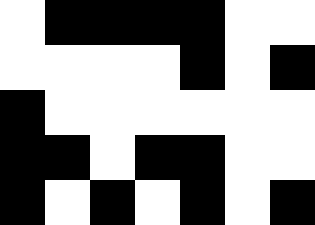[["white", "black", "black", "black", "black", "white", "white"], ["white", "white", "white", "white", "black", "white", "black"], ["black", "white", "white", "white", "white", "white", "white"], ["black", "black", "white", "black", "black", "white", "white"], ["black", "white", "black", "white", "black", "white", "black"]]